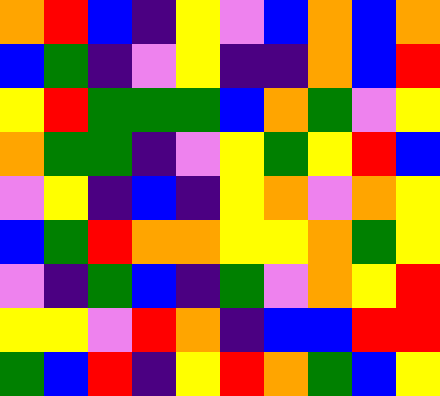[["orange", "red", "blue", "indigo", "yellow", "violet", "blue", "orange", "blue", "orange"], ["blue", "green", "indigo", "violet", "yellow", "indigo", "indigo", "orange", "blue", "red"], ["yellow", "red", "green", "green", "green", "blue", "orange", "green", "violet", "yellow"], ["orange", "green", "green", "indigo", "violet", "yellow", "green", "yellow", "red", "blue"], ["violet", "yellow", "indigo", "blue", "indigo", "yellow", "orange", "violet", "orange", "yellow"], ["blue", "green", "red", "orange", "orange", "yellow", "yellow", "orange", "green", "yellow"], ["violet", "indigo", "green", "blue", "indigo", "green", "violet", "orange", "yellow", "red"], ["yellow", "yellow", "violet", "red", "orange", "indigo", "blue", "blue", "red", "red"], ["green", "blue", "red", "indigo", "yellow", "red", "orange", "green", "blue", "yellow"]]